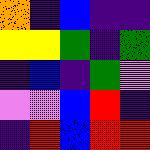[["orange", "indigo", "blue", "indigo", "indigo"], ["yellow", "yellow", "green", "indigo", "green"], ["indigo", "blue", "indigo", "green", "violet"], ["violet", "violet", "blue", "red", "indigo"], ["indigo", "red", "blue", "red", "red"]]